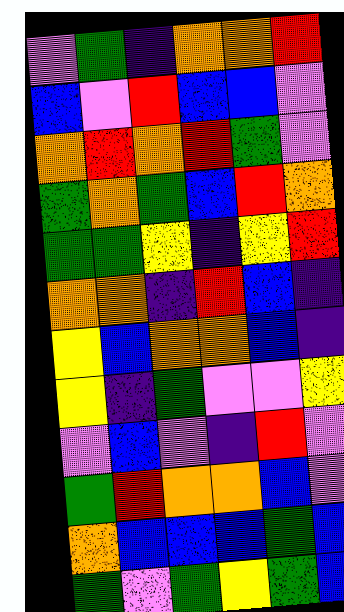[["violet", "green", "indigo", "orange", "orange", "red"], ["blue", "violet", "red", "blue", "blue", "violet"], ["orange", "red", "orange", "red", "green", "violet"], ["green", "orange", "green", "blue", "red", "orange"], ["green", "green", "yellow", "indigo", "yellow", "red"], ["orange", "orange", "indigo", "red", "blue", "indigo"], ["yellow", "blue", "orange", "orange", "blue", "indigo"], ["yellow", "indigo", "green", "violet", "violet", "yellow"], ["violet", "blue", "violet", "indigo", "red", "violet"], ["green", "red", "orange", "orange", "blue", "violet"], ["orange", "blue", "blue", "blue", "green", "blue"], ["green", "violet", "green", "yellow", "green", "blue"]]